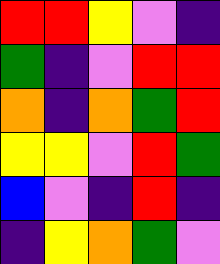[["red", "red", "yellow", "violet", "indigo"], ["green", "indigo", "violet", "red", "red"], ["orange", "indigo", "orange", "green", "red"], ["yellow", "yellow", "violet", "red", "green"], ["blue", "violet", "indigo", "red", "indigo"], ["indigo", "yellow", "orange", "green", "violet"]]